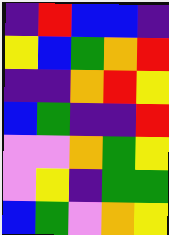[["indigo", "red", "blue", "blue", "indigo"], ["yellow", "blue", "green", "orange", "red"], ["indigo", "indigo", "orange", "red", "yellow"], ["blue", "green", "indigo", "indigo", "red"], ["violet", "violet", "orange", "green", "yellow"], ["violet", "yellow", "indigo", "green", "green"], ["blue", "green", "violet", "orange", "yellow"]]